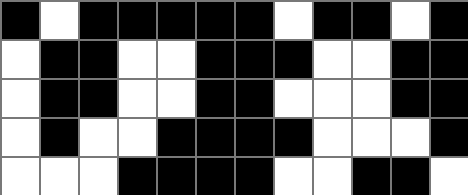[["black", "white", "black", "black", "black", "black", "black", "white", "black", "black", "white", "black"], ["white", "black", "black", "white", "white", "black", "black", "black", "white", "white", "black", "black"], ["white", "black", "black", "white", "white", "black", "black", "white", "white", "white", "black", "black"], ["white", "black", "white", "white", "black", "black", "black", "black", "white", "white", "white", "black"], ["white", "white", "white", "black", "black", "black", "black", "white", "white", "black", "black", "white"]]